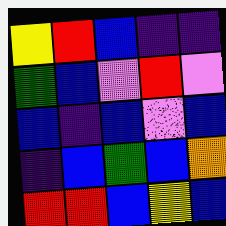[["yellow", "red", "blue", "indigo", "indigo"], ["green", "blue", "violet", "red", "violet"], ["blue", "indigo", "blue", "violet", "blue"], ["indigo", "blue", "green", "blue", "orange"], ["red", "red", "blue", "yellow", "blue"]]